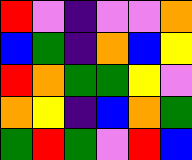[["red", "violet", "indigo", "violet", "violet", "orange"], ["blue", "green", "indigo", "orange", "blue", "yellow"], ["red", "orange", "green", "green", "yellow", "violet"], ["orange", "yellow", "indigo", "blue", "orange", "green"], ["green", "red", "green", "violet", "red", "blue"]]